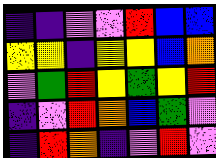[["indigo", "indigo", "violet", "violet", "red", "blue", "blue"], ["yellow", "yellow", "indigo", "yellow", "yellow", "blue", "orange"], ["violet", "green", "red", "yellow", "green", "yellow", "red"], ["indigo", "violet", "red", "orange", "blue", "green", "violet"], ["indigo", "red", "orange", "indigo", "violet", "red", "violet"]]